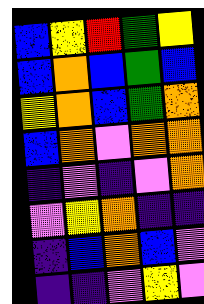[["blue", "yellow", "red", "green", "yellow"], ["blue", "orange", "blue", "green", "blue"], ["yellow", "orange", "blue", "green", "orange"], ["blue", "orange", "violet", "orange", "orange"], ["indigo", "violet", "indigo", "violet", "orange"], ["violet", "yellow", "orange", "indigo", "indigo"], ["indigo", "blue", "orange", "blue", "violet"], ["indigo", "indigo", "violet", "yellow", "violet"]]